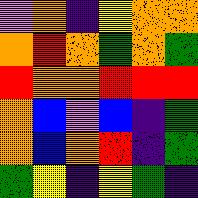[["violet", "orange", "indigo", "yellow", "orange", "orange"], ["orange", "red", "orange", "green", "orange", "green"], ["red", "orange", "orange", "red", "red", "red"], ["orange", "blue", "violet", "blue", "indigo", "green"], ["orange", "blue", "orange", "red", "indigo", "green"], ["green", "yellow", "indigo", "yellow", "green", "indigo"]]